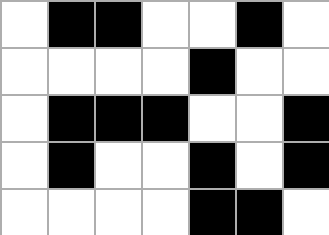[["white", "black", "black", "white", "white", "black", "white"], ["white", "white", "white", "white", "black", "white", "white"], ["white", "black", "black", "black", "white", "white", "black"], ["white", "black", "white", "white", "black", "white", "black"], ["white", "white", "white", "white", "black", "black", "white"]]